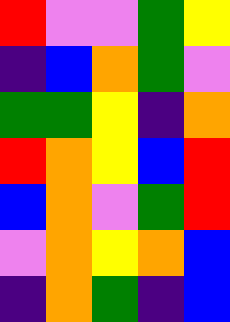[["red", "violet", "violet", "green", "yellow"], ["indigo", "blue", "orange", "green", "violet"], ["green", "green", "yellow", "indigo", "orange"], ["red", "orange", "yellow", "blue", "red"], ["blue", "orange", "violet", "green", "red"], ["violet", "orange", "yellow", "orange", "blue"], ["indigo", "orange", "green", "indigo", "blue"]]